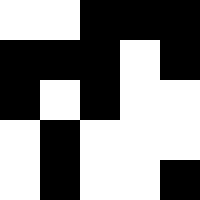[["white", "white", "black", "black", "black"], ["black", "black", "black", "white", "black"], ["black", "white", "black", "white", "white"], ["white", "black", "white", "white", "white"], ["white", "black", "white", "white", "black"]]